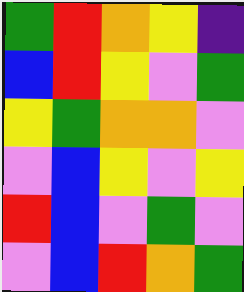[["green", "red", "orange", "yellow", "indigo"], ["blue", "red", "yellow", "violet", "green"], ["yellow", "green", "orange", "orange", "violet"], ["violet", "blue", "yellow", "violet", "yellow"], ["red", "blue", "violet", "green", "violet"], ["violet", "blue", "red", "orange", "green"]]